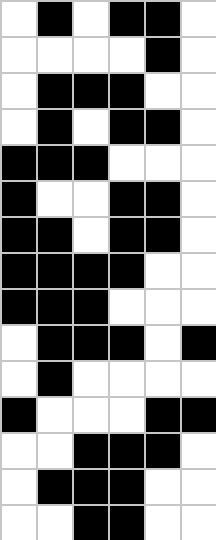[["white", "black", "white", "black", "black", "white"], ["white", "white", "white", "white", "black", "white"], ["white", "black", "black", "black", "white", "white"], ["white", "black", "white", "black", "black", "white"], ["black", "black", "black", "white", "white", "white"], ["black", "white", "white", "black", "black", "white"], ["black", "black", "white", "black", "black", "white"], ["black", "black", "black", "black", "white", "white"], ["black", "black", "black", "white", "white", "white"], ["white", "black", "black", "black", "white", "black"], ["white", "black", "white", "white", "white", "white"], ["black", "white", "white", "white", "black", "black"], ["white", "white", "black", "black", "black", "white"], ["white", "black", "black", "black", "white", "white"], ["white", "white", "black", "black", "white", "white"]]